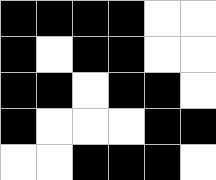[["black", "black", "black", "black", "white", "white"], ["black", "white", "black", "black", "white", "white"], ["black", "black", "white", "black", "black", "white"], ["black", "white", "white", "white", "black", "black"], ["white", "white", "black", "black", "black", "white"]]